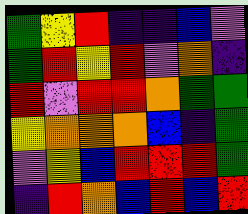[["green", "yellow", "red", "indigo", "indigo", "blue", "violet"], ["green", "red", "yellow", "red", "violet", "orange", "indigo"], ["red", "violet", "red", "red", "orange", "green", "green"], ["yellow", "orange", "orange", "orange", "blue", "indigo", "green"], ["violet", "yellow", "blue", "red", "red", "red", "green"], ["indigo", "red", "orange", "blue", "red", "blue", "red"]]